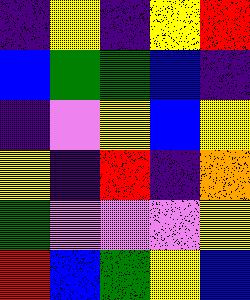[["indigo", "yellow", "indigo", "yellow", "red"], ["blue", "green", "green", "blue", "indigo"], ["indigo", "violet", "yellow", "blue", "yellow"], ["yellow", "indigo", "red", "indigo", "orange"], ["green", "violet", "violet", "violet", "yellow"], ["red", "blue", "green", "yellow", "blue"]]